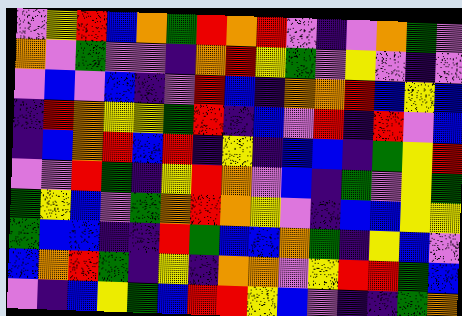[["violet", "yellow", "red", "blue", "orange", "green", "red", "orange", "red", "violet", "indigo", "violet", "orange", "green", "violet"], ["orange", "violet", "green", "violet", "violet", "indigo", "orange", "red", "yellow", "green", "violet", "yellow", "violet", "indigo", "violet"], ["violet", "blue", "violet", "blue", "indigo", "violet", "red", "blue", "indigo", "orange", "orange", "red", "blue", "yellow", "blue"], ["indigo", "red", "orange", "yellow", "yellow", "green", "red", "indigo", "blue", "violet", "red", "indigo", "red", "violet", "blue"], ["indigo", "blue", "orange", "red", "blue", "red", "indigo", "yellow", "indigo", "blue", "blue", "indigo", "green", "yellow", "red"], ["violet", "violet", "red", "green", "indigo", "yellow", "red", "orange", "violet", "blue", "indigo", "green", "violet", "yellow", "green"], ["green", "yellow", "blue", "violet", "green", "orange", "red", "orange", "yellow", "violet", "indigo", "blue", "blue", "yellow", "yellow"], ["green", "blue", "blue", "indigo", "indigo", "red", "green", "blue", "blue", "orange", "green", "indigo", "yellow", "blue", "violet"], ["blue", "orange", "red", "green", "indigo", "yellow", "indigo", "orange", "orange", "violet", "yellow", "red", "red", "green", "blue"], ["violet", "indigo", "blue", "yellow", "green", "blue", "red", "red", "yellow", "blue", "violet", "indigo", "indigo", "green", "orange"]]